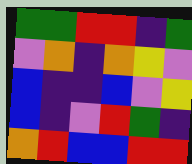[["green", "green", "red", "red", "indigo", "green"], ["violet", "orange", "indigo", "orange", "yellow", "violet"], ["blue", "indigo", "indigo", "blue", "violet", "yellow"], ["blue", "indigo", "violet", "red", "green", "indigo"], ["orange", "red", "blue", "blue", "red", "red"]]